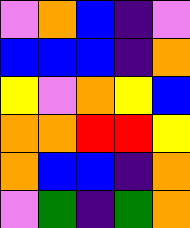[["violet", "orange", "blue", "indigo", "violet"], ["blue", "blue", "blue", "indigo", "orange"], ["yellow", "violet", "orange", "yellow", "blue"], ["orange", "orange", "red", "red", "yellow"], ["orange", "blue", "blue", "indigo", "orange"], ["violet", "green", "indigo", "green", "orange"]]